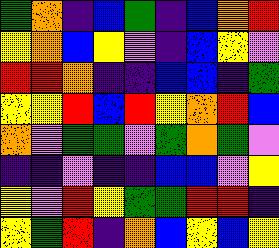[["green", "orange", "indigo", "blue", "green", "indigo", "blue", "orange", "red"], ["yellow", "orange", "blue", "yellow", "violet", "indigo", "blue", "yellow", "violet"], ["red", "red", "orange", "indigo", "indigo", "blue", "blue", "indigo", "green"], ["yellow", "yellow", "red", "blue", "red", "yellow", "orange", "red", "blue"], ["orange", "violet", "green", "green", "violet", "green", "orange", "green", "violet"], ["indigo", "indigo", "violet", "indigo", "indigo", "blue", "blue", "violet", "yellow"], ["yellow", "violet", "red", "yellow", "green", "green", "red", "red", "indigo"], ["yellow", "green", "red", "indigo", "orange", "blue", "yellow", "blue", "yellow"]]